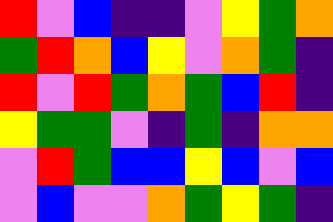[["red", "violet", "blue", "indigo", "indigo", "violet", "yellow", "green", "orange"], ["green", "red", "orange", "blue", "yellow", "violet", "orange", "green", "indigo"], ["red", "violet", "red", "green", "orange", "green", "blue", "red", "indigo"], ["yellow", "green", "green", "violet", "indigo", "green", "indigo", "orange", "orange"], ["violet", "red", "green", "blue", "blue", "yellow", "blue", "violet", "blue"], ["violet", "blue", "violet", "violet", "orange", "green", "yellow", "green", "indigo"]]